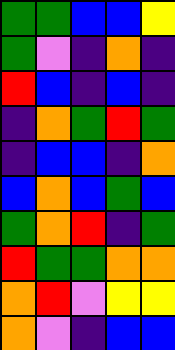[["green", "green", "blue", "blue", "yellow"], ["green", "violet", "indigo", "orange", "indigo"], ["red", "blue", "indigo", "blue", "indigo"], ["indigo", "orange", "green", "red", "green"], ["indigo", "blue", "blue", "indigo", "orange"], ["blue", "orange", "blue", "green", "blue"], ["green", "orange", "red", "indigo", "green"], ["red", "green", "green", "orange", "orange"], ["orange", "red", "violet", "yellow", "yellow"], ["orange", "violet", "indigo", "blue", "blue"]]